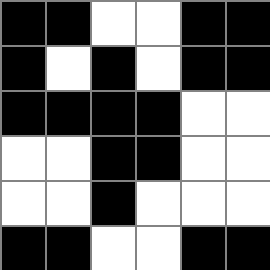[["black", "black", "white", "white", "black", "black"], ["black", "white", "black", "white", "black", "black"], ["black", "black", "black", "black", "white", "white"], ["white", "white", "black", "black", "white", "white"], ["white", "white", "black", "white", "white", "white"], ["black", "black", "white", "white", "black", "black"]]